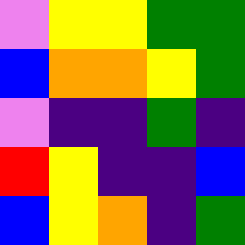[["violet", "yellow", "yellow", "green", "green"], ["blue", "orange", "orange", "yellow", "green"], ["violet", "indigo", "indigo", "green", "indigo"], ["red", "yellow", "indigo", "indigo", "blue"], ["blue", "yellow", "orange", "indigo", "green"]]